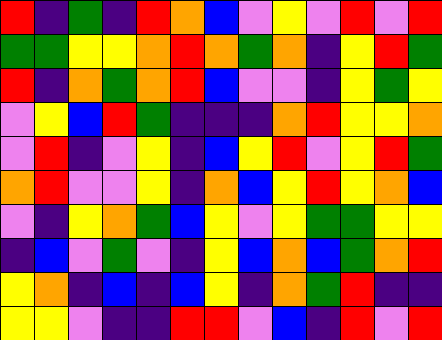[["red", "indigo", "green", "indigo", "red", "orange", "blue", "violet", "yellow", "violet", "red", "violet", "red"], ["green", "green", "yellow", "yellow", "orange", "red", "orange", "green", "orange", "indigo", "yellow", "red", "green"], ["red", "indigo", "orange", "green", "orange", "red", "blue", "violet", "violet", "indigo", "yellow", "green", "yellow"], ["violet", "yellow", "blue", "red", "green", "indigo", "indigo", "indigo", "orange", "red", "yellow", "yellow", "orange"], ["violet", "red", "indigo", "violet", "yellow", "indigo", "blue", "yellow", "red", "violet", "yellow", "red", "green"], ["orange", "red", "violet", "violet", "yellow", "indigo", "orange", "blue", "yellow", "red", "yellow", "orange", "blue"], ["violet", "indigo", "yellow", "orange", "green", "blue", "yellow", "violet", "yellow", "green", "green", "yellow", "yellow"], ["indigo", "blue", "violet", "green", "violet", "indigo", "yellow", "blue", "orange", "blue", "green", "orange", "red"], ["yellow", "orange", "indigo", "blue", "indigo", "blue", "yellow", "indigo", "orange", "green", "red", "indigo", "indigo"], ["yellow", "yellow", "violet", "indigo", "indigo", "red", "red", "violet", "blue", "indigo", "red", "violet", "red"]]